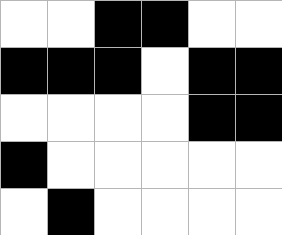[["white", "white", "black", "black", "white", "white"], ["black", "black", "black", "white", "black", "black"], ["white", "white", "white", "white", "black", "black"], ["black", "white", "white", "white", "white", "white"], ["white", "black", "white", "white", "white", "white"]]